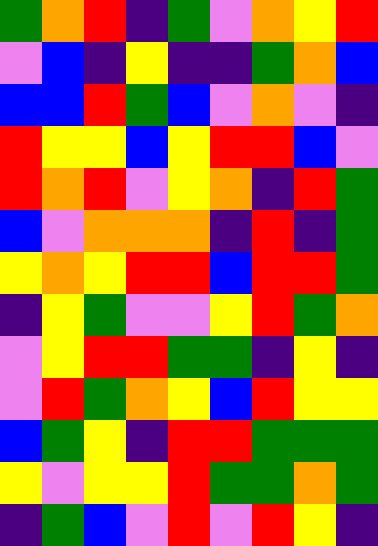[["green", "orange", "red", "indigo", "green", "violet", "orange", "yellow", "red"], ["violet", "blue", "indigo", "yellow", "indigo", "indigo", "green", "orange", "blue"], ["blue", "blue", "red", "green", "blue", "violet", "orange", "violet", "indigo"], ["red", "yellow", "yellow", "blue", "yellow", "red", "red", "blue", "violet"], ["red", "orange", "red", "violet", "yellow", "orange", "indigo", "red", "green"], ["blue", "violet", "orange", "orange", "orange", "indigo", "red", "indigo", "green"], ["yellow", "orange", "yellow", "red", "red", "blue", "red", "red", "green"], ["indigo", "yellow", "green", "violet", "violet", "yellow", "red", "green", "orange"], ["violet", "yellow", "red", "red", "green", "green", "indigo", "yellow", "indigo"], ["violet", "red", "green", "orange", "yellow", "blue", "red", "yellow", "yellow"], ["blue", "green", "yellow", "indigo", "red", "red", "green", "green", "green"], ["yellow", "violet", "yellow", "yellow", "red", "green", "green", "orange", "green"], ["indigo", "green", "blue", "violet", "red", "violet", "red", "yellow", "indigo"]]